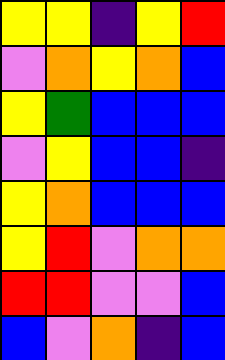[["yellow", "yellow", "indigo", "yellow", "red"], ["violet", "orange", "yellow", "orange", "blue"], ["yellow", "green", "blue", "blue", "blue"], ["violet", "yellow", "blue", "blue", "indigo"], ["yellow", "orange", "blue", "blue", "blue"], ["yellow", "red", "violet", "orange", "orange"], ["red", "red", "violet", "violet", "blue"], ["blue", "violet", "orange", "indigo", "blue"]]